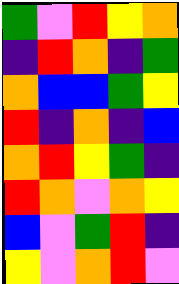[["green", "violet", "red", "yellow", "orange"], ["indigo", "red", "orange", "indigo", "green"], ["orange", "blue", "blue", "green", "yellow"], ["red", "indigo", "orange", "indigo", "blue"], ["orange", "red", "yellow", "green", "indigo"], ["red", "orange", "violet", "orange", "yellow"], ["blue", "violet", "green", "red", "indigo"], ["yellow", "violet", "orange", "red", "violet"]]